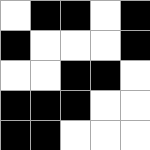[["white", "black", "black", "white", "black"], ["black", "white", "white", "white", "black"], ["white", "white", "black", "black", "white"], ["black", "black", "black", "white", "white"], ["black", "black", "white", "white", "white"]]